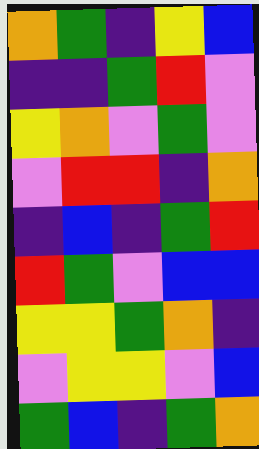[["orange", "green", "indigo", "yellow", "blue"], ["indigo", "indigo", "green", "red", "violet"], ["yellow", "orange", "violet", "green", "violet"], ["violet", "red", "red", "indigo", "orange"], ["indigo", "blue", "indigo", "green", "red"], ["red", "green", "violet", "blue", "blue"], ["yellow", "yellow", "green", "orange", "indigo"], ["violet", "yellow", "yellow", "violet", "blue"], ["green", "blue", "indigo", "green", "orange"]]